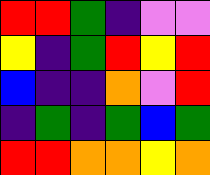[["red", "red", "green", "indigo", "violet", "violet"], ["yellow", "indigo", "green", "red", "yellow", "red"], ["blue", "indigo", "indigo", "orange", "violet", "red"], ["indigo", "green", "indigo", "green", "blue", "green"], ["red", "red", "orange", "orange", "yellow", "orange"]]